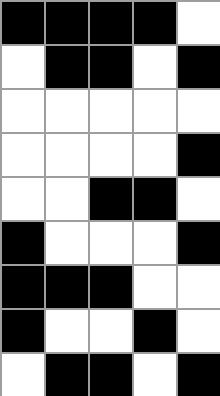[["black", "black", "black", "black", "white"], ["white", "black", "black", "white", "black"], ["white", "white", "white", "white", "white"], ["white", "white", "white", "white", "black"], ["white", "white", "black", "black", "white"], ["black", "white", "white", "white", "black"], ["black", "black", "black", "white", "white"], ["black", "white", "white", "black", "white"], ["white", "black", "black", "white", "black"]]